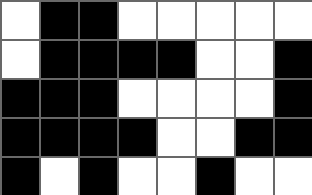[["white", "black", "black", "white", "white", "white", "white", "white"], ["white", "black", "black", "black", "black", "white", "white", "black"], ["black", "black", "black", "white", "white", "white", "white", "black"], ["black", "black", "black", "black", "white", "white", "black", "black"], ["black", "white", "black", "white", "white", "black", "white", "white"]]